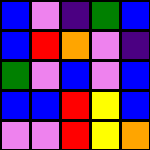[["blue", "violet", "indigo", "green", "blue"], ["blue", "red", "orange", "violet", "indigo"], ["green", "violet", "blue", "violet", "blue"], ["blue", "blue", "red", "yellow", "blue"], ["violet", "violet", "red", "yellow", "orange"]]